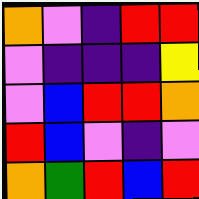[["orange", "violet", "indigo", "red", "red"], ["violet", "indigo", "indigo", "indigo", "yellow"], ["violet", "blue", "red", "red", "orange"], ["red", "blue", "violet", "indigo", "violet"], ["orange", "green", "red", "blue", "red"]]